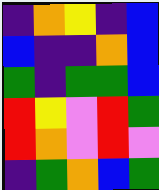[["indigo", "orange", "yellow", "indigo", "blue"], ["blue", "indigo", "indigo", "orange", "blue"], ["green", "indigo", "green", "green", "blue"], ["red", "yellow", "violet", "red", "green"], ["red", "orange", "violet", "red", "violet"], ["indigo", "green", "orange", "blue", "green"]]